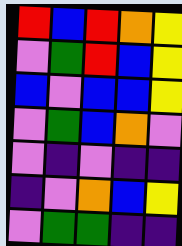[["red", "blue", "red", "orange", "yellow"], ["violet", "green", "red", "blue", "yellow"], ["blue", "violet", "blue", "blue", "yellow"], ["violet", "green", "blue", "orange", "violet"], ["violet", "indigo", "violet", "indigo", "indigo"], ["indigo", "violet", "orange", "blue", "yellow"], ["violet", "green", "green", "indigo", "indigo"]]